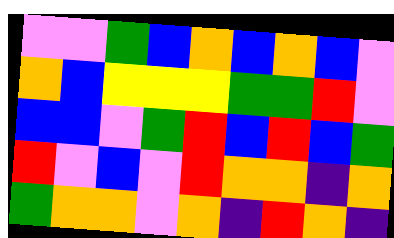[["violet", "violet", "green", "blue", "orange", "blue", "orange", "blue", "violet"], ["orange", "blue", "yellow", "yellow", "yellow", "green", "green", "red", "violet"], ["blue", "blue", "violet", "green", "red", "blue", "red", "blue", "green"], ["red", "violet", "blue", "violet", "red", "orange", "orange", "indigo", "orange"], ["green", "orange", "orange", "violet", "orange", "indigo", "red", "orange", "indigo"]]